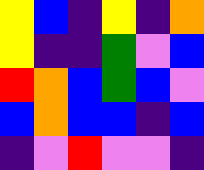[["yellow", "blue", "indigo", "yellow", "indigo", "orange"], ["yellow", "indigo", "indigo", "green", "violet", "blue"], ["red", "orange", "blue", "green", "blue", "violet"], ["blue", "orange", "blue", "blue", "indigo", "blue"], ["indigo", "violet", "red", "violet", "violet", "indigo"]]